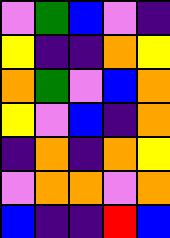[["violet", "green", "blue", "violet", "indigo"], ["yellow", "indigo", "indigo", "orange", "yellow"], ["orange", "green", "violet", "blue", "orange"], ["yellow", "violet", "blue", "indigo", "orange"], ["indigo", "orange", "indigo", "orange", "yellow"], ["violet", "orange", "orange", "violet", "orange"], ["blue", "indigo", "indigo", "red", "blue"]]